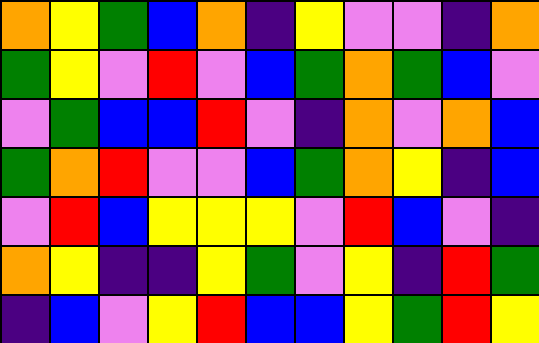[["orange", "yellow", "green", "blue", "orange", "indigo", "yellow", "violet", "violet", "indigo", "orange"], ["green", "yellow", "violet", "red", "violet", "blue", "green", "orange", "green", "blue", "violet"], ["violet", "green", "blue", "blue", "red", "violet", "indigo", "orange", "violet", "orange", "blue"], ["green", "orange", "red", "violet", "violet", "blue", "green", "orange", "yellow", "indigo", "blue"], ["violet", "red", "blue", "yellow", "yellow", "yellow", "violet", "red", "blue", "violet", "indigo"], ["orange", "yellow", "indigo", "indigo", "yellow", "green", "violet", "yellow", "indigo", "red", "green"], ["indigo", "blue", "violet", "yellow", "red", "blue", "blue", "yellow", "green", "red", "yellow"]]